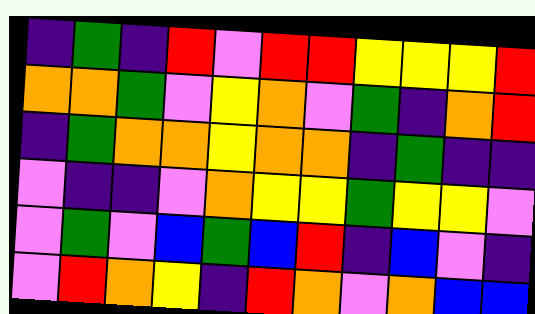[["indigo", "green", "indigo", "red", "violet", "red", "red", "yellow", "yellow", "yellow", "red"], ["orange", "orange", "green", "violet", "yellow", "orange", "violet", "green", "indigo", "orange", "red"], ["indigo", "green", "orange", "orange", "yellow", "orange", "orange", "indigo", "green", "indigo", "indigo"], ["violet", "indigo", "indigo", "violet", "orange", "yellow", "yellow", "green", "yellow", "yellow", "violet"], ["violet", "green", "violet", "blue", "green", "blue", "red", "indigo", "blue", "violet", "indigo"], ["violet", "red", "orange", "yellow", "indigo", "red", "orange", "violet", "orange", "blue", "blue"]]